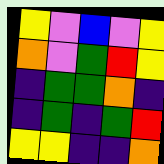[["yellow", "violet", "blue", "violet", "yellow"], ["orange", "violet", "green", "red", "yellow"], ["indigo", "green", "green", "orange", "indigo"], ["indigo", "green", "indigo", "green", "red"], ["yellow", "yellow", "indigo", "indigo", "orange"]]